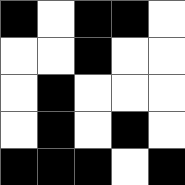[["black", "white", "black", "black", "white"], ["white", "white", "black", "white", "white"], ["white", "black", "white", "white", "white"], ["white", "black", "white", "black", "white"], ["black", "black", "black", "white", "black"]]